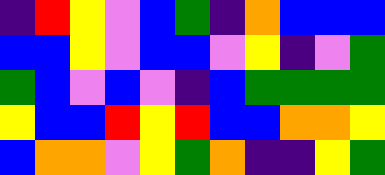[["indigo", "red", "yellow", "violet", "blue", "green", "indigo", "orange", "blue", "blue", "blue"], ["blue", "blue", "yellow", "violet", "blue", "blue", "violet", "yellow", "indigo", "violet", "green"], ["green", "blue", "violet", "blue", "violet", "indigo", "blue", "green", "green", "green", "green"], ["yellow", "blue", "blue", "red", "yellow", "red", "blue", "blue", "orange", "orange", "yellow"], ["blue", "orange", "orange", "violet", "yellow", "green", "orange", "indigo", "indigo", "yellow", "green"]]